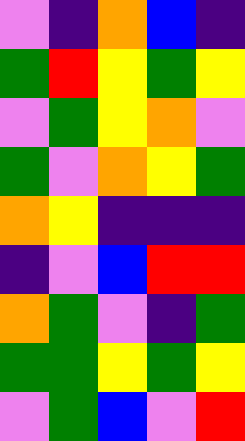[["violet", "indigo", "orange", "blue", "indigo"], ["green", "red", "yellow", "green", "yellow"], ["violet", "green", "yellow", "orange", "violet"], ["green", "violet", "orange", "yellow", "green"], ["orange", "yellow", "indigo", "indigo", "indigo"], ["indigo", "violet", "blue", "red", "red"], ["orange", "green", "violet", "indigo", "green"], ["green", "green", "yellow", "green", "yellow"], ["violet", "green", "blue", "violet", "red"]]